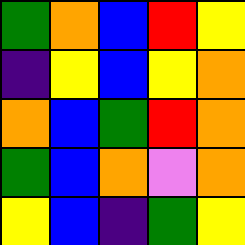[["green", "orange", "blue", "red", "yellow"], ["indigo", "yellow", "blue", "yellow", "orange"], ["orange", "blue", "green", "red", "orange"], ["green", "blue", "orange", "violet", "orange"], ["yellow", "blue", "indigo", "green", "yellow"]]